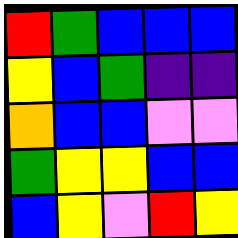[["red", "green", "blue", "blue", "blue"], ["yellow", "blue", "green", "indigo", "indigo"], ["orange", "blue", "blue", "violet", "violet"], ["green", "yellow", "yellow", "blue", "blue"], ["blue", "yellow", "violet", "red", "yellow"]]